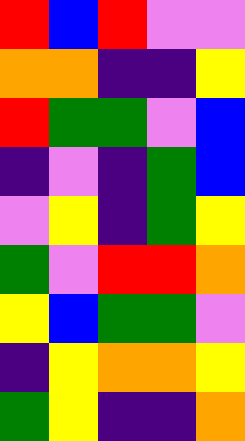[["red", "blue", "red", "violet", "violet"], ["orange", "orange", "indigo", "indigo", "yellow"], ["red", "green", "green", "violet", "blue"], ["indigo", "violet", "indigo", "green", "blue"], ["violet", "yellow", "indigo", "green", "yellow"], ["green", "violet", "red", "red", "orange"], ["yellow", "blue", "green", "green", "violet"], ["indigo", "yellow", "orange", "orange", "yellow"], ["green", "yellow", "indigo", "indigo", "orange"]]